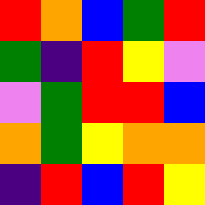[["red", "orange", "blue", "green", "red"], ["green", "indigo", "red", "yellow", "violet"], ["violet", "green", "red", "red", "blue"], ["orange", "green", "yellow", "orange", "orange"], ["indigo", "red", "blue", "red", "yellow"]]